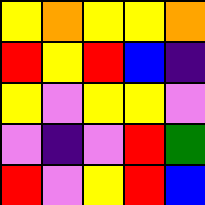[["yellow", "orange", "yellow", "yellow", "orange"], ["red", "yellow", "red", "blue", "indigo"], ["yellow", "violet", "yellow", "yellow", "violet"], ["violet", "indigo", "violet", "red", "green"], ["red", "violet", "yellow", "red", "blue"]]